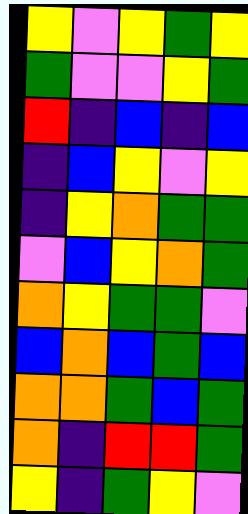[["yellow", "violet", "yellow", "green", "yellow"], ["green", "violet", "violet", "yellow", "green"], ["red", "indigo", "blue", "indigo", "blue"], ["indigo", "blue", "yellow", "violet", "yellow"], ["indigo", "yellow", "orange", "green", "green"], ["violet", "blue", "yellow", "orange", "green"], ["orange", "yellow", "green", "green", "violet"], ["blue", "orange", "blue", "green", "blue"], ["orange", "orange", "green", "blue", "green"], ["orange", "indigo", "red", "red", "green"], ["yellow", "indigo", "green", "yellow", "violet"]]